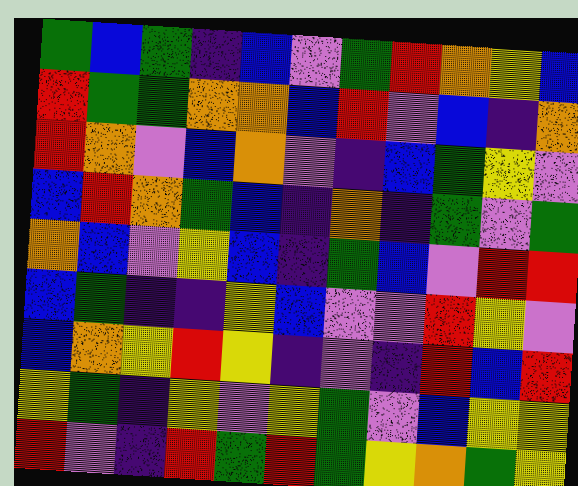[["green", "blue", "green", "indigo", "blue", "violet", "green", "red", "orange", "yellow", "blue"], ["red", "green", "green", "orange", "orange", "blue", "red", "violet", "blue", "indigo", "orange"], ["red", "orange", "violet", "blue", "orange", "violet", "indigo", "blue", "green", "yellow", "violet"], ["blue", "red", "orange", "green", "blue", "indigo", "orange", "indigo", "green", "violet", "green"], ["orange", "blue", "violet", "yellow", "blue", "indigo", "green", "blue", "violet", "red", "red"], ["blue", "green", "indigo", "indigo", "yellow", "blue", "violet", "violet", "red", "yellow", "violet"], ["blue", "orange", "yellow", "red", "yellow", "indigo", "violet", "indigo", "red", "blue", "red"], ["yellow", "green", "indigo", "yellow", "violet", "yellow", "green", "violet", "blue", "yellow", "yellow"], ["red", "violet", "indigo", "red", "green", "red", "green", "yellow", "orange", "green", "yellow"]]